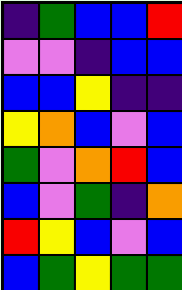[["indigo", "green", "blue", "blue", "red"], ["violet", "violet", "indigo", "blue", "blue"], ["blue", "blue", "yellow", "indigo", "indigo"], ["yellow", "orange", "blue", "violet", "blue"], ["green", "violet", "orange", "red", "blue"], ["blue", "violet", "green", "indigo", "orange"], ["red", "yellow", "blue", "violet", "blue"], ["blue", "green", "yellow", "green", "green"]]